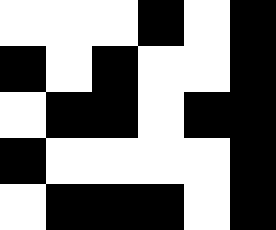[["white", "white", "white", "black", "white", "black"], ["black", "white", "black", "white", "white", "black"], ["white", "black", "black", "white", "black", "black"], ["black", "white", "white", "white", "white", "black"], ["white", "black", "black", "black", "white", "black"]]